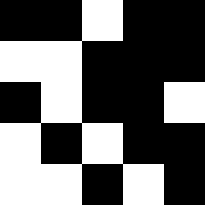[["black", "black", "white", "black", "black"], ["white", "white", "black", "black", "black"], ["black", "white", "black", "black", "white"], ["white", "black", "white", "black", "black"], ["white", "white", "black", "white", "black"]]